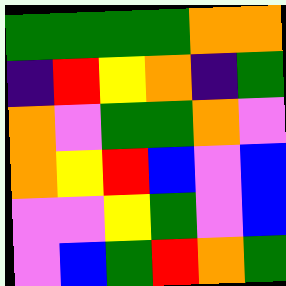[["green", "green", "green", "green", "orange", "orange"], ["indigo", "red", "yellow", "orange", "indigo", "green"], ["orange", "violet", "green", "green", "orange", "violet"], ["orange", "yellow", "red", "blue", "violet", "blue"], ["violet", "violet", "yellow", "green", "violet", "blue"], ["violet", "blue", "green", "red", "orange", "green"]]